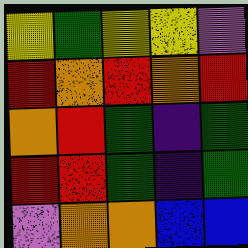[["yellow", "green", "yellow", "yellow", "violet"], ["red", "orange", "red", "orange", "red"], ["orange", "red", "green", "indigo", "green"], ["red", "red", "green", "indigo", "green"], ["violet", "orange", "orange", "blue", "blue"]]